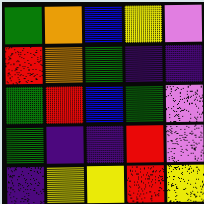[["green", "orange", "blue", "yellow", "violet"], ["red", "orange", "green", "indigo", "indigo"], ["green", "red", "blue", "green", "violet"], ["green", "indigo", "indigo", "red", "violet"], ["indigo", "yellow", "yellow", "red", "yellow"]]